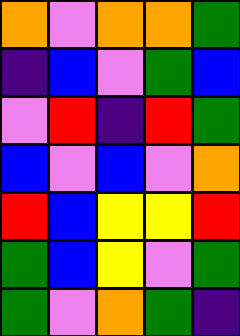[["orange", "violet", "orange", "orange", "green"], ["indigo", "blue", "violet", "green", "blue"], ["violet", "red", "indigo", "red", "green"], ["blue", "violet", "blue", "violet", "orange"], ["red", "blue", "yellow", "yellow", "red"], ["green", "blue", "yellow", "violet", "green"], ["green", "violet", "orange", "green", "indigo"]]